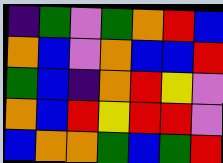[["indigo", "green", "violet", "green", "orange", "red", "blue"], ["orange", "blue", "violet", "orange", "blue", "blue", "red"], ["green", "blue", "indigo", "orange", "red", "yellow", "violet"], ["orange", "blue", "red", "yellow", "red", "red", "violet"], ["blue", "orange", "orange", "green", "blue", "green", "red"]]